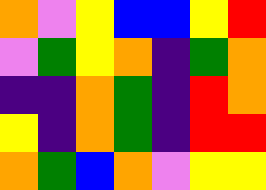[["orange", "violet", "yellow", "blue", "blue", "yellow", "red"], ["violet", "green", "yellow", "orange", "indigo", "green", "orange"], ["indigo", "indigo", "orange", "green", "indigo", "red", "orange"], ["yellow", "indigo", "orange", "green", "indigo", "red", "red"], ["orange", "green", "blue", "orange", "violet", "yellow", "yellow"]]